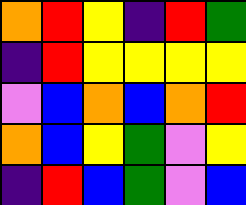[["orange", "red", "yellow", "indigo", "red", "green"], ["indigo", "red", "yellow", "yellow", "yellow", "yellow"], ["violet", "blue", "orange", "blue", "orange", "red"], ["orange", "blue", "yellow", "green", "violet", "yellow"], ["indigo", "red", "blue", "green", "violet", "blue"]]